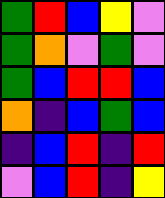[["green", "red", "blue", "yellow", "violet"], ["green", "orange", "violet", "green", "violet"], ["green", "blue", "red", "red", "blue"], ["orange", "indigo", "blue", "green", "blue"], ["indigo", "blue", "red", "indigo", "red"], ["violet", "blue", "red", "indigo", "yellow"]]